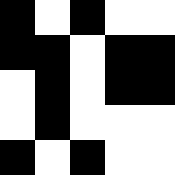[["black", "white", "black", "white", "white"], ["black", "black", "white", "black", "black"], ["white", "black", "white", "black", "black"], ["white", "black", "white", "white", "white"], ["black", "white", "black", "white", "white"]]